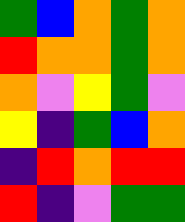[["green", "blue", "orange", "green", "orange"], ["red", "orange", "orange", "green", "orange"], ["orange", "violet", "yellow", "green", "violet"], ["yellow", "indigo", "green", "blue", "orange"], ["indigo", "red", "orange", "red", "red"], ["red", "indigo", "violet", "green", "green"]]